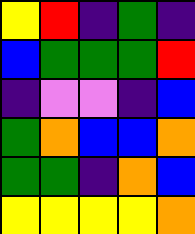[["yellow", "red", "indigo", "green", "indigo"], ["blue", "green", "green", "green", "red"], ["indigo", "violet", "violet", "indigo", "blue"], ["green", "orange", "blue", "blue", "orange"], ["green", "green", "indigo", "orange", "blue"], ["yellow", "yellow", "yellow", "yellow", "orange"]]